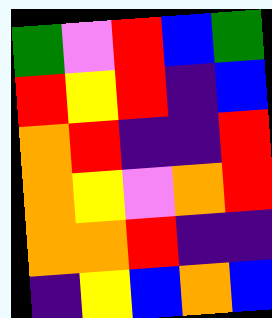[["green", "violet", "red", "blue", "green"], ["red", "yellow", "red", "indigo", "blue"], ["orange", "red", "indigo", "indigo", "red"], ["orange", "yellow", "violet", "orange", "red"], ["orange", "orange", "red", "indigo", "indigo"], ["indigo", "yellow", "blue", "orange", "blue"]]